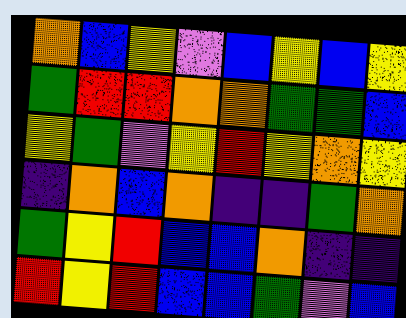[["orange", "blue", "yellow", "violet", "blue", "yellow", "blue", "yellow"], ["green", "red", "red", "orange", "orange", "green", "green", "blue"], ["yellow", "green", "violet", "yellow", "red", "yellow", "orange", "yellow"], ["indigo", "orange", "blue", "orange", "indigo", "indigo", "green", "orange"], ["green", "yellow", "red", "blue", "blue", "orange", "indigo", "indigo"], ["red", "yellow", "red", "blue", "blue", "green", "violet", "blue"]]